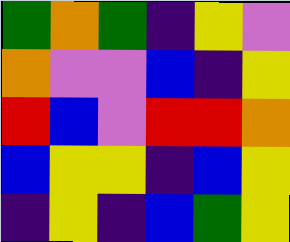[["green", "orange", "green", "indigo", "yellow", "violet"], ["orange", "violet", "violet", "blue", "indigo", "yellow"], ["red", "blue", "violet", "red", "red", "orange"], ["blue", "yellow", "yellow", "indigo", "blue", "yellow"], ["indigo", "yellow", "indigo", "blue", "green", "yellow"]]